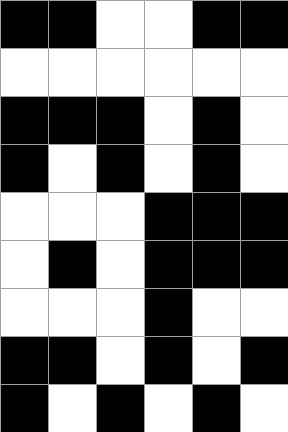[["black", "black", "white", "white", "black", "black"], ["white", "white", "white", "white", "white", "white"], ["black", "black", "black", "white", "black", "white"], ["black", "white", "black", "white", "black", "white"], ["white", "white", "white", "black", "black", "black"], ["white", "black", "white", "black", "black", "black"], ["white", "white", "white", "black", "white", "white"], ["black", "black", "white", "black", "white", "black"], ["black", "white", "black", "white", "black", "white"]]